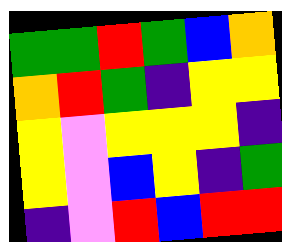[["green", "green", "red", "green", "blue", "orange"], ["orange", "red", "green", "indigo", "yellow", "yellow"], ["yellow", "violet", "yellow", "yellow", "yellow", "indigo"], ["yellow", "violet", "blue", "yellow", "indigo", "green"], ["indigo", "violet", "red", "blue", "red", "red"]]